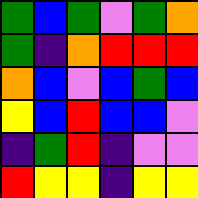[["green", "blue", "green", "violet", "green", "orange"], ["green", "indigo", "orange", "red", "red", "red"], ["orange", "blue", "violet", "blue", "green", "blue"], ["yellow", "blue", "red", "blue", "blue", "violet"], ["indigo", "green", "red", "indigo", "violet", "violet"], ["red", "yellow", "yellow", "indigo", "yellow", "yellow"]]